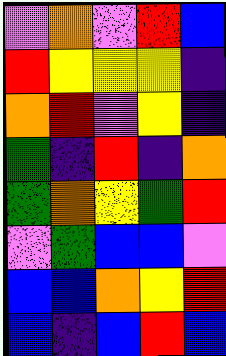[["violet", "orange", "violet", "red", "blue"], ["red", "yellow", "yellow", "yellow", "indigo"], ["orange", "red", "violet", "yellow", "indigo"], ["green", "indigo", "red", "indigo", "orange"], ["green", "orange", "yellow", "green", "red"], ["violet", "green", "blue", "blue", "violet"], ["blue", "blue", "orange", "yellow", "red"], ["blue", "indigo", "blue", "red", "blue"]]